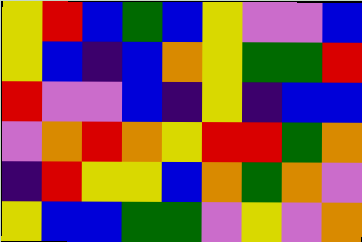[["yellow", "red", "blue", "green", "blue", "yellow", "violet", "violet", "blue"], ["yellow", "blue", "indigo", "blue", "orange", "yellow", "green", "green", "red"], ["red", "violet", "violet", "blue", "indigo", "yellow", "indigo", "blue", "blue"], ["violet", "orange", "red", "orange", "yellow", "red", "red", "green", "orange"], ["indigo", "red", "yellow", "yellow", "blue", "orange", "green", "orange", "violet"], ["yellow", "blue", "blue", "green", "green", "violet", "yellow", "violet", "orange"]]